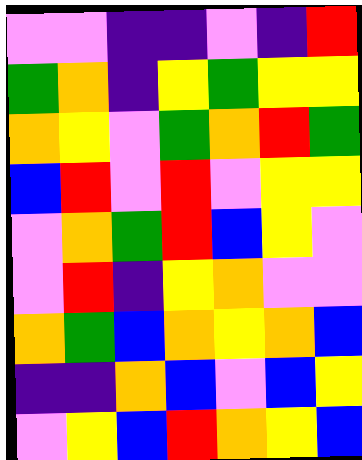[["violet", "violet", "indigo", "indigo", "violet", "indigo", "red"], ["green", "orange", "indigo", "yellow", "green", "yellow", "yellow"], ["orange", "yellow", "violet", "green", "orange", "red", "green"], ["blue", "red", "violet", "red", "violet", "yellow", "yellow"], ["violet", "orange", "green", "red", "blue", "yellow", "violet"], ["violet", "red", "indigo", "yellow", "orange", "violet", "violet"], ["orange", "green", "blue", "orange", "yellow", "orange", "blue"], ["indigo", "indigo", "orange", "blue", "violet", "blue", "yellow"], ["violet", "yellow", "blue", "red", "orange", "yellow", "blue"]]